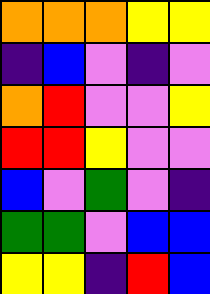[["orange", "orange", "orange", "yellow", "yellow"], ["indigo", "blue", "violet", "indigo", "violet"], ["orange", "red", "violet", "violet", "yellow"], ["red", "red", "yellow", "violet", "violet"], ["blue", "violet", "green", "violet", "indigo"], ["green", "green", "violet", "blue", "blue"], ["yellow", "yellow", "indigo", "red", "blue"]]